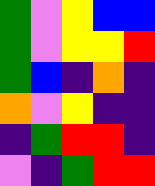[["green", "violet", "yellow", "blue", "blue"], ["green", "violet", "yellow", "yellow", "red"], ["green", "blue", "indigo", "orange", "indigo"], ["orange", "violet", "yellow", "indigo", "indigo"], ["indigo", "green", "red", "red", "indigo"], ["violet", "indigo", "green", "red", "red"]]